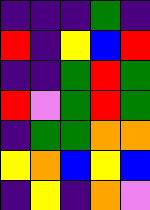[["indigo", "indigo", "indigo", "green", "indigo"], ["red", "indigo", "yellow", "blue", "red"], ["indigo", "indigo", "green", "red", "green"], ["red", "violet", "green", "red", "green"], ["indigo", "green", "green", "orange", "orange"], ["yellow", "orange", "blue", "yellow", "blue"], ["indigo", "yellow", "indigo", "orange", "violet"]]